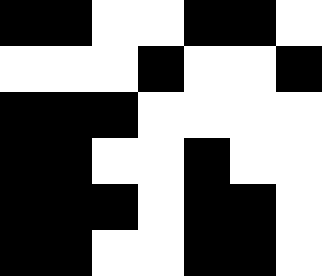[["black", "black", "white", "white", "black", "black", "white"], ["white", "white", "white", "black", "white", "white", "black"], ["black", "black", "black", "white", "white", "white", "white"], ["black", "black", "white", "white", "black", "white", "white"], ["black", "black", "black", "white", "black", "black", "white"], ["black", "black", "white", "white", "black", "black", "white"]]